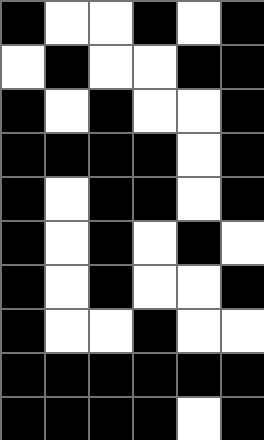[["black", "white", "white", "black", "white", "black"], ["white", "black", "white", "white", "black", "black"], ["black", "white", "black", "white", "white", "black"], ["black", "black", "black", "black", "white", "black"], ["black", "white", "black", "black", "white", "black"], ["black", "white", "black", "white", "black", "white"], ["black", "white", "black", "white", "white", "black"], ["black", "white", "white", "black", "white", "white"], ["black", "black", "black", "black", "black", "black"], ["black", "black", "black", "black", "white", "black"]]